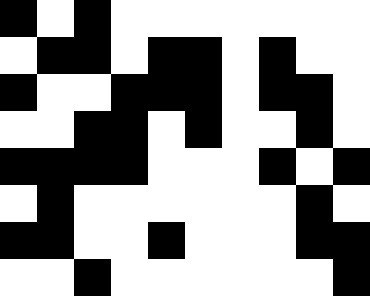[["black", "white", "black", "white", "white", "white", "white", "white", "white", "white"], ["white", "black", "black", "white", "black", "black", "white", "black", "white", "white"], ["black", "white", "white", "black", "black", "black", "white", "black", "black", "white"], ["white", "white", "black", "black", "white", "black", "white", "white", "black", "white"], ["black", "black", "black", "black", "white", "white", "white", "black", "white", "black"], ["white", "black", "white", "white", "white", "white", "white", "white", "black", "white"], ["black", "black", "white", "white", "black", "white", "white", "white", "black", "black"], ["white", "white", "black", "white", "white", "white", "white", "white", "white", "black"]]